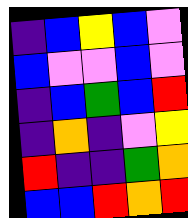[["indigo", "blue", "yellow", "blue", "violet"], ["blue", "violet", "violet", "blue", "violet"], ["indigo", "blue", "green", "blue", "red"], ["indigo", "orange", "indigo", "violet", "yellow"], ["red", "indigo", "indigo", "green", "orange"], ["blue", "blue", "red", "orange", "red"]]